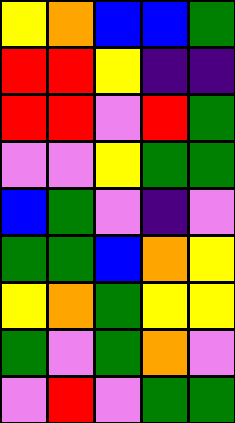[["yellow", "orange", "blue", "blue", "green"], ["red", "red", "yellow", "indigo", "indigo"], ["red", "red", "violet", "red", "green"], ["violet", "violet", "yellow", "green", "green"], ["blue", "green", "violet", "indigo", "violet"], ["green", "green", "blue", "orange", "yellow"], ["yellow", "orange", "green", "yellow", "yellow"], ["green", "violet", "green", "orange", "violet"], ["violet", "red", "violet", "green", "green"]]